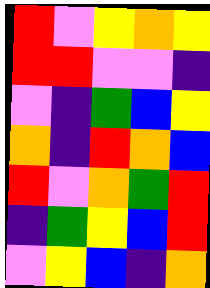[["red", "violet", "yellow", "orange", "yellow"], ["red", "red", "violet", "violet", "indigo"], ["violet", "indigo", "green", "blue", "yellow"], ["orange", "indigo", "red", "orange", "blue"], ["red", "violet", "orange", "green", "red"], ["indigo", "green", "yellow", "blue", "red"], ["violet", "yellow", "blue", "indigo", "orange"]]